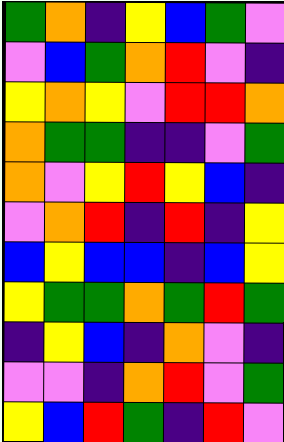[["green", "orange", "indigo", "yellow", "blue", "green", "violet"], ["violet", "blue", "green", "orange", "red", "violet", "indigo"], ["yellow", "orange", "yellow", "violet", "red", "red", "orange"], ["orange", "green", "green", "indigo", "indigo", "violet", "green"], ["orange", "violet", "yellow", "red", "yellow", "blue", "indigo"], ["violet", "orange", "red", "indigo", "red", "indigo", "yellow"], ["blue", "yellow", "blue", "blue", "indigo", "blue", "yellow"], ["yellow", "green", "green", "orange", "green", "red", "green"], ["indigo", "yellow", "blue", "indigo", "orange", "violet", "indigo"], ["violet", "violet", "indigo", "orange", "red", "violet", "green"], ["yellow", "blue", "red", "green", "indigo", "red", "violet"]]